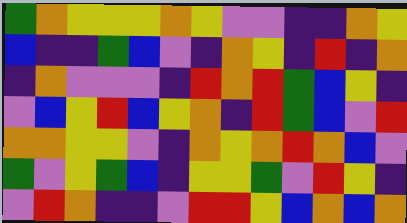[["green", "orange", "yellow", "yellow", "yellow", "orange", "yellow", "violet", "violet", "indigo", "indigo", "orange", "yellow"], ["blue", "indigo", "indigo", "green", "blue", "violet", "indigo", "orange", "yellow", "indigo", "red", "indigo", "orange"], ["indigo", "orange", "violet", "violet", "violet", "indigo", "red", "orange", "red", "green", "blue", "yellow", "indigo"], ["violet", "blue", "yellow", "red", "blue", "yellow", "orange", "indigo", "red", "green", "blue", "violet", "red"], ["orange", "orange", "yellow", "yellow", "violet", "indigo", "orange", "yellow", "orange", "red", "orange", "blue", "violet"], ["green", "violet", "yellow", "green", "blue", "indigo", "yellow", "yellow", "green", "violet", "red", "yellow", "indigo"], ["violet", "red", "orange", "indigo", "indigo", "violet", "red", "red", "yellow", "blue", "orange", "blue", "orange"]]